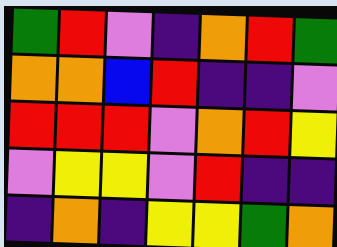[["green", "red", "violet", "indigo", "orange", "red", "green"], ["orange", "orange", "blue", "red", "indigo", "indigo", "violet"], ["red", "red", "red", "violet", "orange", "red", "yellow"], ["violet", "yellow", "yellow", "violet", "red", "indigo", "indigo"], ["indigo", "orange", "indigo", "yellow", "yellow", "green", "orange"]]